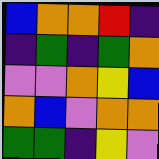[["blue", "orange", "orange", "red", "indigo"], ["indigo", "green", "indigo", "green", "orange"], ["violet", "violet", "orange", "yellow", "blue"], ["orange", "blue", "violet", "orange", "orange"], ["green", "green", "indigo", "yellow", "violet"]]